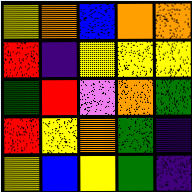[["yellow", "orange", "blue", "orange", "orange"], ["red", "indigo", "yellow", "yellow", "yellow"], ["green", "red", "violet", "orange", "green"], ["red", "yellow", "orange", "green", "indigo"], ["yellow", "blue", "yellow", "green", "indigo"]]